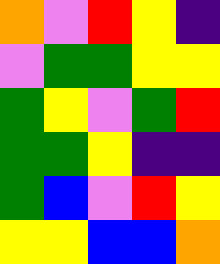[["orange", "violet", "red", "yellow", "indigo"], ["violet", "green", "green", "yellow", "yellow"], ["green", "yellow", "violet", "green", "red"], ["green", "green", "yellow", "indigo", "indigo"], ["green", "blue", "violet", "red", "yellow"], ["yellow", "yellow", "blue", "blue", "orange"]]